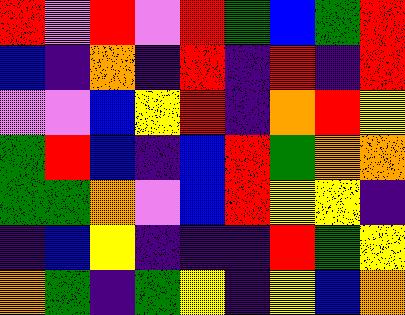[["red", "violet", "red", "violet", "red", "green", "blue", "green", "red"], ["blue", "indigo", "orange", "indigo", "red", "indigo", "red", "indigo", "red"], ["violet", "violet", "blue", "yellow", "red", "indigo", "orange", "red", "yellow"], ["green", "red", "blue", "indigo", "blue", "red", "green", "orange", "orange"], ["green", "green", "orange", "violet", "blue", "red", "yellow", "yellow", "indigo"], ["indigo", "blue", "yellow", "indigo", "indigo", "indigo", "red", "green", "yellow"], ["orange", "green", "indigo", "green", "yellow", "indigo", "yellow", "blue", "orange"]]